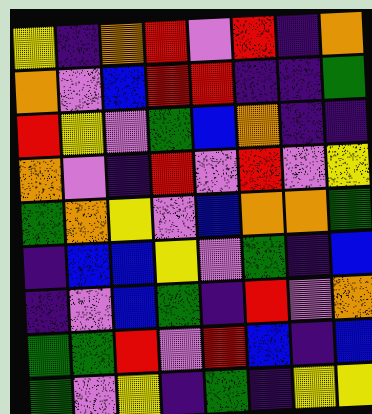[["yellow", "indigo", "orange", "red", "violet", "red", "indigo", "orange"], ["orange", "violet", "blue", "red", "red", "indigo", "indigo", "green"], ["red", "yellow", "violet", "green", "blue", "orange", "indigo", "indigo"], ["orange", "violet", "indigo", "red", "violet", "red", "violet", "yellow"], ["green", "orange", "yellow", "violet", "blue", "orange", "orange", "green"], ["indigo", "blue", "blue", "yellow", "violet", "green", "indigo", "blue"], ["indigo", "violet", "blue", "green", "indigo", "red", "violet", "orange"], ["green", "green", "red", "violet", "red", "blue", "indigo", "blue"], ["green", "violet", "yellow", "indigo", "green", "indigo", "yellow", "yellow"]]